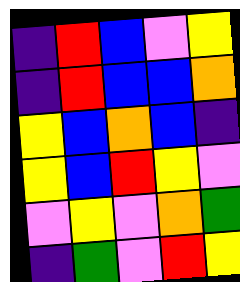[["indigo", "red", "blue", "violet", "yellow"], ["indigo", "red", "blue", "blue", "orange"], ["yellow", "blue", "orange", "blue", "indigo"], ["yellow", "blue", "red", "yellow", "violet"], ["violet", "yellow", "violet", "orange", "green"], ["indigo", "green", "violet", "red", "yellow"]]